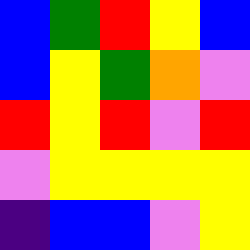[["blue", "green", "red", "yellow", "blue"], ["blue", "yellow", "green", "orange", "violet"], ["red", "yellow", "red", "violet", "red"], ["violet", "yellow", "yellow", "yellow", "yellow"], ["indigo", "blue", "blue", "violet", "yellow"]]